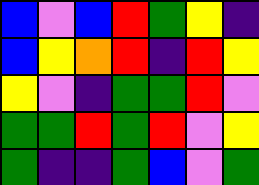[["blue", "violet", "blue", "red", "green", "yellow", "indigo"], ["blue", "yellow", "orange", "red", "indigo", "red", "yellow"], ["yellow", "violet", "indigo", "green", "green", "red", "violet"], ["green", "green", "red", "green", "red", "violet", "yellow"], ["green", "indigo", "indigo", "green", "blue", "violet", "green"]]